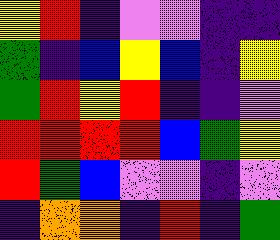[["yellow", "red", "indigo", "violet", "violet", "indigo", "indigo"], ["green", "indigo", "blue", "yellow", "blue", "indigo", "yellow"], ["green", "red", "yellow", "red", "indigo", "indigo", "violet"], ["red", "red", "red", "red", "blue", "green", "yellow"], ["red", "green", "blue", "violet", "violet", "indigo", "violet"], ["indigo", "orange", "orange", "indigo", "red", "indigo", "green"]]